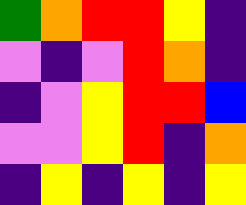[["green", "orange", "red", "red", "yellow", "indigo"], ["violet", "indigo", "violet", "red", "orange", "indigo"], ["indigo", "violet", "yellow", "red", "red", "blue"], ["violet", "violet", "yellow", "red", "indigo", "orange"], ["indigo", "yellow", "indigo", "yellow", "indigo", "yellow"]]